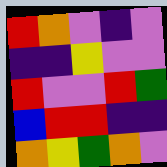[["red", "orange", "violet", "indigo", "violet"], ["indigo", "indigo", "yellow", "violet", "violet"], ["red", "violet", "violet", "red", "green"], ["blue", "red", "red", "indigo", "indigo"], ["orange", "yellow", "green", "orange", "violet"]]